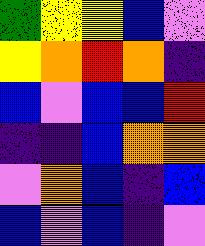[["green", "yellow", "yellow", "blue", "violet"], ["yellow", "orange", "red", "orange", "indigo"], ["blue", "violet", "blue", "blue", "red"], ["indigo", "indigo", "blue", "orange", "orange"], ["violet", "orange", "blue", "indigo", "blue"], ["blue", "violet", "blue", "indigo", "violet"]]